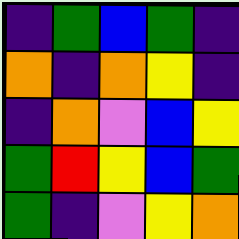[["indigo", "green", "blue", "green", "indigo"], ["orange", "indigo", "orange", "yellow", "indigo"], ["indigo", "orange", "violet", "blue", "yellow"], ["green", "red", "yellow", "blue", "green"], ["green", "indigo", "violet", "yellow", "orange"]]